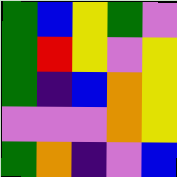[["green", "blue", "yellow", "green", "violet"], ["green", "red", "yellow", "violet", "yellow"], ["green", "indigo", "blue", "orange", "yellow"], ["violet", "violet", "violet", "orange", "yellow"], ["green", "orange", "indigo", "violet", "blue"]]